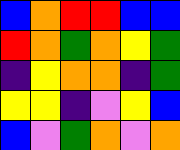[["blue", "orange", "red", "red", "blue", "blue"], ["red", "orange", "green", "orange", "yellow", "green"], ["indigo", "yellow", "orange", "orange", "indigo", "green"], ["yellow", "yellow", "indigo", "violet", "yellow", "blue"], ["blue", "violet", "green", "orange", "violet", "orange"]]